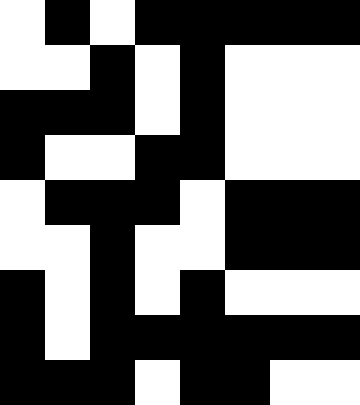[["white", "black", "white", "black", "black", "black", "black", "black"], ["white", "white", "black", "white", "black", "white", "white", "white"], ["black", "black", "black", "white", "black", "white", "white", "white"], ["black", "white", "white", "black", "black", "white", "white", "white"], ["white", "black", "black", "black", "white", "black", "black", "black"], ["white", "white", "black", "white", "white", "black", "black", "black"], ["black", "white", "black", "white", "black", "white", "white", "white"], ["black", "white", "black", "black", "black", "black", "black", "black"], ["black", "black", "black", "white", "black", "black", "white", "white"]]